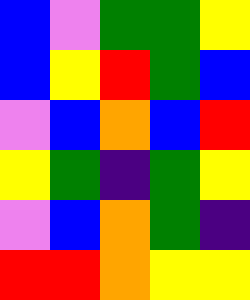[["blue", "violet", "green", "green", "yellow"], ["blue", "yellow", "red", "green", "blue"], ["violet", "blue", "orange", "blue", "red"], ["yellow", "green", "indigo", "green", "yellow"], ["violet", "blue", "orange", "green", "indigo"], ["red", "red", "orange", "yellow", "yellow"]]